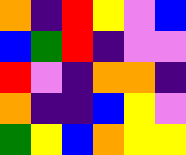[["orange", "indigo", "red", "yellow", "violet", "blue"], ["blue", "green", "red", "indigo", "violet", "violet"], ["red", "violet", "indigo", "orange", "orange", "indigo"], ["orange", "indigo", "indigo", "blue", "yellow", "violet"], ["green", "yellow", "blue", "orange", "yellow", "yellow"]]